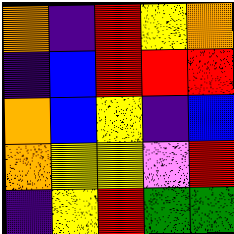[["orange", "indigo", "red", "yellow", "orange"], ["indigo", "blue", "red", "red", "red"], ["orange", "blue", "yellow", "indigo", "blue"], ["orange", "yellow", "yellow", "violet", "red"], ["indigo", "yellow", "red", "green", "green"]]